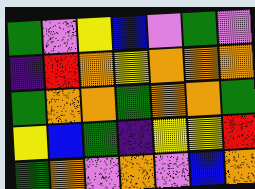[["green", "violet", "yellow", "blue", "violet", "green", "violet"], ["indigo", "red", "orange", "yellow", "orange", "orange", "orange"], ["green", "orange", "orange", "green", "orange", "orange", "green"], ["yellow", "blue", "green", "indigo", "yellow", "yellow", "red"], ["green", "orange", "violet", "orange", "violet", "blue", "orange"]]